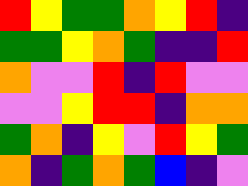[["red", "yellow", "green", "green", "orange", "yellow", "red", "indigo"], ["green", "green", "yellow", "orange", "green", "indigo", "indigo", "red"], ["orange", "violet", "violet", "red", "indigo", "red", "violet", "violet"], ["violet", "violet", "yellow", "red", "red", "indigo", "orange", "orange"], ["green", "orange", "indigo", "yellow", "violet", "red", "yellow", "green"], ["orange", "indigo", "green", "orange", "green", "blue", "indigo", "violet"]]